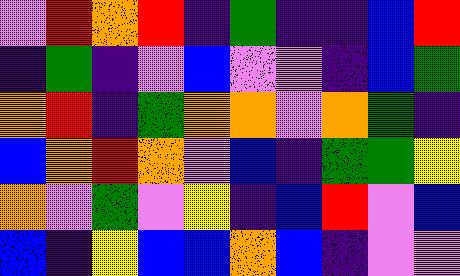[["violet", "red", "orange", "red", "indigo", "green", "indigo", "indigo", "blue", "red"], ["indigo", "green", "indigo", "violet", "blue", "violet", "violet", "indigo", "blue", "green"], ["orange", "red", "indigo", "green", "orange", "orange", "violet", "orange", "green", "indigo"], ["blue", "orange", "red", "orange", "violet", "blue", "indigo", "green", "green", "yellow"], ["orange", "violet", "green", "violet", "yellow", "indigo", "blue", "red", "violet", "blue"], ["blue", "indigo", "yellow", "blue", "blue", "orange", "blue", "indigo", "violet", "violet"]]